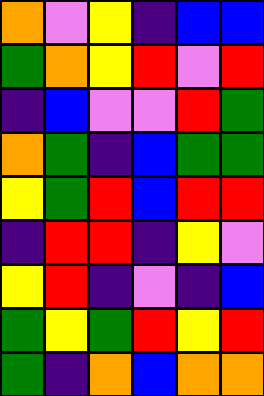[["orange", "violet", "yellow", "indigo", "blue", "blue"], ["green", "orange", "yellow", "red", "violet", "red"], ["indigo", "blue", "violet", "violet", "red", "green"], ["orange", "green", "indigo", "blue", "green", "green"], ["yellow", "green", "red", "blue", "red", "red"], ["indigo", "red", "red", "indigo", "yellow", "violet"], ["yellow", "red", "indigo", "violet", "indigo", "blue"], ["green", "yellow", "green", "red", "yellow", "red"], ["green", "indigo", "orange", "blue", "orange", "orange"]]